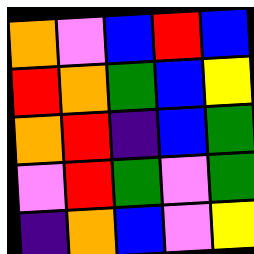[["orange", "violet", "blue", "red", "blue"], ["red", "orange", "green", "blue", "yellow"], ["orange", "red", "indigo", "blue", "green"], ["violet", "red", "green", "violet", "green"], ["indigo", "orange", "blue", "violet", "yellow"]]